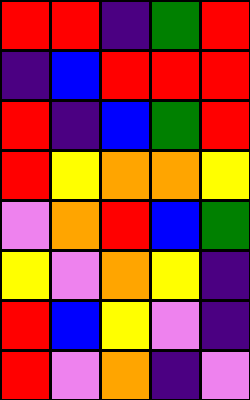[["red", "red", "indigo", "green", "red"], ["indigo", "blue", "red", "red", "red"], ["red", "indigo", "blue", "green", "red"], ["red", "yellow", "orange", "orange", "yellow"], ["violet", "orange", "red", "blue", "green"], ["yellow", "violet", "orange", "yellow", "indigo"], ["red", "blue", "yellow", "violet", "indigo"], ["red", "violet", "orange", "indigo", "violet"]]